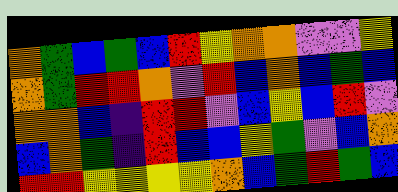[["orange", "green", "blue", "green", "blue", "red", "yellow", "orange", "orange", "violet", "violet", "yellow"], ["orange", "green", "red", "red", "orange", "violet", "red", "blue", "orange", "blue", "green", "blue"], ["orange", "orange", "blue", "indigo", "red", "red", "violet", "blue", "yellow", "blue", "red", "violet"], ["blue", "orange", "green", "indigo", "red", "blue", "blue", "yellow", "green", "violet", "blue", "orange"], ["red", "red", "yellow", "yellow", "yellow", "yellow", "orange", "blue", "green", "red", "green", "blue"]]